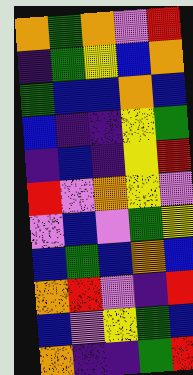[["orange", "green", "orange", "violet", "red"], ["indigo", "green", "yellow", "blue", "orange"], ["green", "blue", "blue", "orange", "blue"], ["blue", "indigo", "indigo", "yellow", "green"], ["indigo", "blue", "indigo", "yellow", "red"], ["red", "violet", "orange", "yellow", "violet"], ["violet", "blue", "violet", "green", "yellow"], ["blue", "green", "blue", "orange", "blue"], ["orange", "red", "violet", "indigo", "red"], ["blue", "violet", "yellow", "green", "blue"], ["orange", "indigo", "indigo", "green", "red"]]